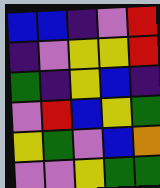[["blue", "blue", "indigo", "violet", "red"], ["indigo", "violet", "yellow", "yellow", "red"], ["green", "indigo", "yellow", "blue", "indigo"], ["violet", "red", "blue", "yellow", "green"], ["yellow", "green", "violet", "blue", "orange"], ["violet", "violet", "yellow", "green", "green"]]